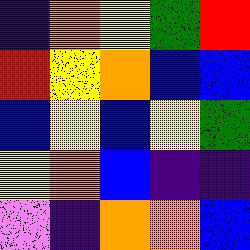[["indigo", "orange", "yellow", "green", "red"], ["red", "yellow", "orange", "blue", "blue"], ["blue", "yellow", "blue", "yellow", "green"], ["yellow", "orange", "blue", "indigo", "indigo"], ["violet", "indigo", "orange", "orange", "blue"]]